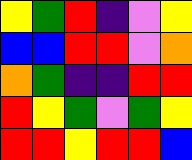[["yellow", "green", "red", "indigo", "violet", "yellow"], ["blue", "blue", "red", "red", "violet", "orange"], ["orange", "green", "indigo", "indigo", "red", "red"], ["red", "yellow", "green", "violet", "green", "yellow"], ["red", "red", "yellow", "red", "red", "blue"]]